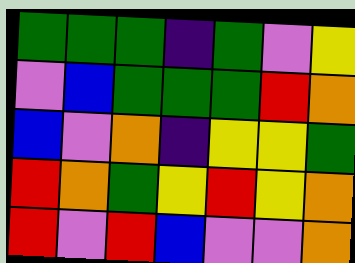[["green", "green", "green", "indigo", "green", "violet", "yellow"], ["violet", "blue", "green", "green", "green", "red", "orange"], ["blue", "violet", "orange", "indigo", "yellow", "yellow", "green"], ["red", "orange", "green", "yellow", "red", "yellow", "orange"], ["red", "violet", "red", "blue", "violet", "violet", "orange"]]